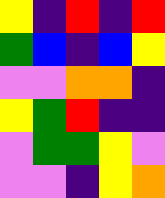[["yellow", "indigo", "red", "indigo", "red"], ["green", "blue", "indigo", "blue", "yellow"], ["violet", "violet", "orange", "orange", "indigo"], ["yellow", "green", "red", "indigo", "indigo"], ["violet", "green", "green", "yellow", "violet"], ["violet", "violet", "indigo", "yellow", "orange"]]